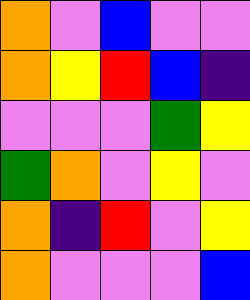[["orange", "violet", "blue", "violet", "violet"], ["orange", "yellow", "red", "blue", "indigo"], ["violet", "violet", "violet", "green", "yellow"], ["green", "orange", "violet", "yellow", "violet"], ["orange", "indigo", "red", "violet", "yellow"], ["orange", "violet", "violet", "violet", "blue"]]